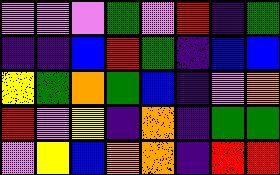[["violet", "violet", "violet", "green", "violet", "red", "indigo", "green"], ["indigo", "indigo", "blue", "red", "green", "indigo", "blue", "blue"], ["yellow", "green", "orange", "green", "blue", "indigo", "violet", "orange"], ["red", "violet", "yellow", "indigo", "orange", "indigo", "green", "green"], ["violet", "yellow", "blue", "orange", "orange", "indigo", "red", "red"]]